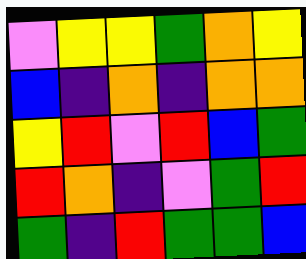[["violet", "yellow", "yellow", "green", "orange", "yellow"], ["blue", "indigo", "orange", "indigo", "orange", "orange"], ["yellow", "red", "violet", "red", "blue", "green"], ["red", "orange", "indigo", "violet", "green", "red"], ["green", "indigo", "red", "green", "green", "blue"]]